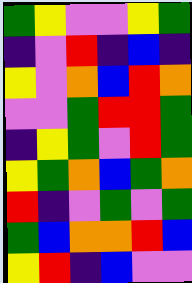[["green", "yellow", "violet", "violet", "yellow", "green"], ["indigo", "violet", "red", "indigo", "blue", "indigo"], ["yellow", "violet", "orange", "blue", "red", "orange"], ["violet", "violet", "green", "red", "red", "green"], ["indigo", "yellow", "green", "violet", "red", "green"], ["yellow", "green", "orange", "blue", "green", "orange"], ["red", "indigo", "violet", "green", "violet", "green"], ["green", "blue", "orange", "orange", "red", "blue"], ["yellow", "red", "indigo", "blue", "violet", "violet"]]